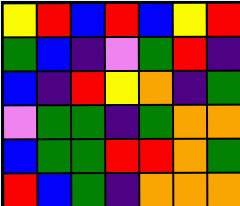[["yellow", "red", "blue", "red", "blue", "yellow", "red"], ["green", "blue", "indigo", "violet", "green", "red", "indigo"], ["blue", "indigo", "red", "yellow", "orange", "indigo", "green"], ["violet", "green", "green", "indigo", "green", "orange", "orange"], ["blue", "green", "green", "red", "red", "orange", "green"], ["red", "blue", "green", "indigo", "orange", "orange", "orange"]]